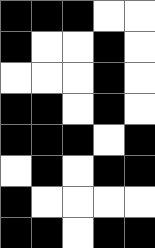[["black", "black", "black", "white", "white"], ["black", "white", "white", "black", "white"], ["white", "white", "white", "black", "white"], ["black", "black", "white", "black", "white"], ["black", "black", "black", "white", "black"], ["white", "black", "white", "black", "black"], ["black", "white", "white", "white", "white"], ["black", "black", "white", "black", "black"]]